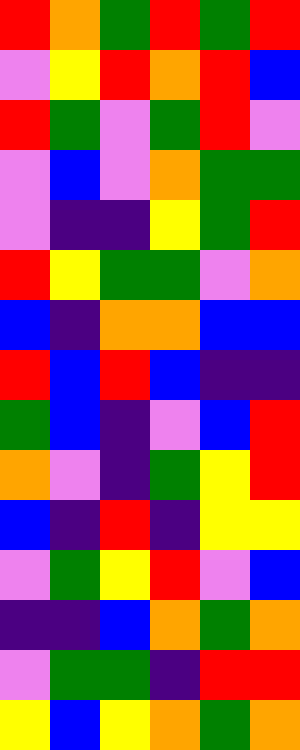[["red", "orange", "green", "red", "green", "red"], ["violet", "yellow", "red", "orange", "red", "blue"], ["red", "green", "violet", "green", "red", "violet"], ["violet", "blue", "violet", "orange", "green", "green"], ["violet", "indigo", "indigo", "yellow", "green", "red"], ["red", "yellow", "green", "green", "violet", "orange"], ["blue", "indigo", "orange", "orange", "blue", "blue"], ["red", "blue", "red", "blue", "indigo", "indigo"], ["green", "blue", "indigo", "violet", "blue", "red"], ["orange", "violet", "indigo", "green", "yellow", "red"], ["blue", "indigo", "red", "indigo", "yellow", "yellow"], ["violet", "green", "yellow", "red", "violet", "blue"], ["indigo", "indigo", "blue", "orange", "green", "orange"], ["violet", "green", "green", "indigo", "red", "red"], ["yellow", "blue", "yellow", "orange", "green", "orange"]]